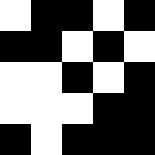[["white", "black", "black", "white", "black"], ["black", "black", "white", "black", "white"], ["white", "white", "black", "white", "black"], ["white", "white", "white", "black", "black"], ["black", "white", "black", "black", "black"]]